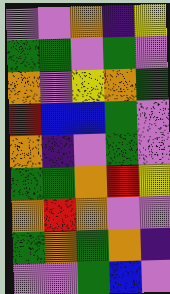[["violet", "violet", "orange", "indigo", "yellow"], ["green", "green", "violet", "green", "violet"], ["orange", "violet", "yellow", "orange", "green"], ["red", "blue", "blue", "green", "violet"], ["orange", "indigo", "violet", "green", "violet"], ["green", "green", "orange", "red", "yellow"], ["orange", "red", "orange", "violet", "violet"], ["green", "orange", "green", "orange", "indigo"], ["violet", "violet", "green", "blue", "violet"]]